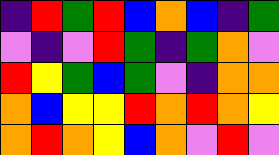[["indigo", "red", "green", "red", "blue", "orange", "blue", "indigo", "green"], ["violet", "indigo", "violet", "red", "green", "indigo", "green", "orange", "violet"], ["red", "yellow", "green", "blue", "green", "violet", "indigo", "orange", "orange"], ["orange", "blue", "yellow", "yellow", "red", "orange", "red", "orange", "yellow"], ["orange", "red", "orange", "yellow", "blue", "orange", "violet", "red", "violet"]]